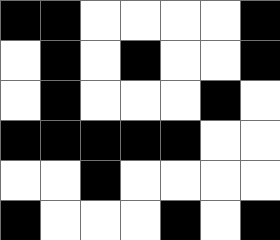[["black", "black", "white", "white", "white", "white", "black"], ["white", "black", "white", "black", "white", "white", "black"], ["white", "black", "white", "white", "white", "black", "white"], ["black", "black", "black", "black", "black", "white", "white"], ["white", "white", "black", "white", "white", "white", "white"], ["black", "white", "white", "white", "black", "white", "black"]]